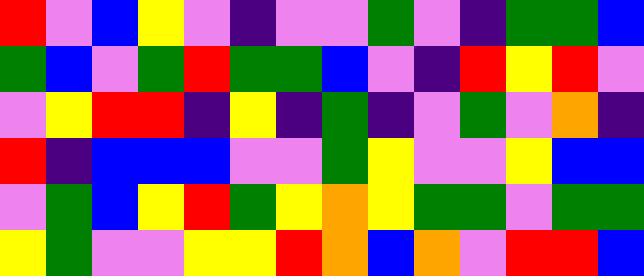[["red", "violet", "blue", "yellow", "violet", "indigo", "violet", "violet", "green", "violet", "indigo", "green", "green", "blue"], ["green", "blue", "violet", "green", "red", "green", "green", "blue", "violet", "indigo", "red", "yellow", "red", "violet"], ["violet", "yellow", "red", "red", "indigo", "yellow", "indigo", "green", "indigo", "violet", "green", "violet", "orange", "indigo"], ["red", "indigo", "blue", "blue", "blue", "violet", "violet", "green", "yellow", "violet", "violet", "yellow", "blue", "blue"], ["violet", "green", "blue", "yellow", "red", "green", "yellow", "orange", "yellow", "green", "green", "violet", "green", "green"], ["yellow", "green", "violet", "violet", "yellow", "yellow", "red", "orange", "blue", "orange", "violet", "red", "red", "blue"]]